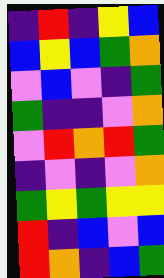[["indigo", "red", "indigo", "yellow", "blue"], ["blue", "yellow", "blue", "green", "orange"], ["violet", "blue", "violet", "indigo", "green"], ["green", "indigo", "indigo", "violet", "orange"], ["violet", "red", "orange", "red", "green"], ["indigo", "violet", "indigo", "violet", "orange"], ["green", "yellow", "green", "yellow", "yellow"], ["red", "indigo", "blue", "violet", "blue"], ["red", "orange", "indigo", "blue", "green"]]